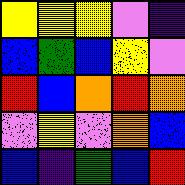[["yellow", "yellow", "yellow", "violet", "indigo"], ["blue", "green", "blue", "yellow", "violet"], ["red", "blue", "orange", "red", "orange"], ["violet", "yellow", "violet", "orange", "blue"], ["blue", "indigo", "green", "blue", "red"]]